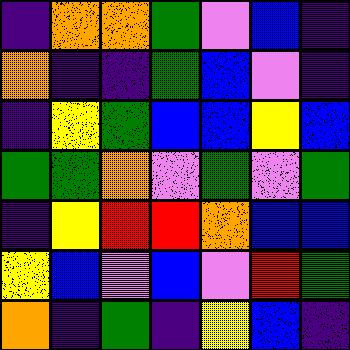[["indigo", "orange", "orange", "green", "violet", "blue", "indigo"], ["orange", "indigo", "indigo", "green", "blue", "violet", "indigo"], ["indigo", "yellow", "green", "blue", "blue", "yellow", "blue"], ["green", "green", "orange", "violet", "green", "violet", "green"], ["indigo", "yellow", "red", "red", "orange", "blue", "blue"], ["yellow", "blue", "violet", "blue", "violet", "red", "green"], ["orange", "indigo", "green", "indigo", "yellow", "blue", "indigo"]]